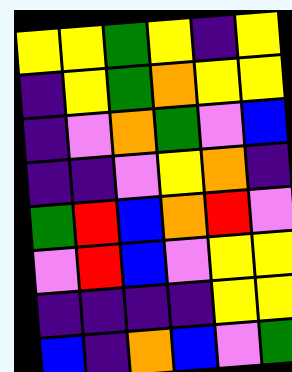[["yellow", "yellow", "green", "yellow", "indigo", "yellow"], ["indigo", "yellow", "green", "orange", "yellow", "yellow"], ["indigo", "violet", "orange", "green", "violet", "blue"], ["indigo", "indigo", "violet", "yellow", "orange", "indigo"], ["green", "red", "blue", "orange", "red", "violet"], ["violet", "red", "blue", "violet", "yellow", "yellow"], ["indigo", "indigo", "indigo", "indigo", "yellow", "yellow"], ["blue", "indigo", "orange", "blue", "violet", "green"]]